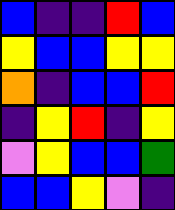[["blue", "indigo", "indigo", "red", "blue"], ["yellow", "blue", "blue", "yellow", "yellow"], ["orange", "indigo", "blue", "blue", "red"], ["indigo", "yellow", "red", "indigo", "yellow"], ["violet", "yellow", "blue", "blue", "green"], ["blue", "blue", "yellow", "violet", "indigo"]]